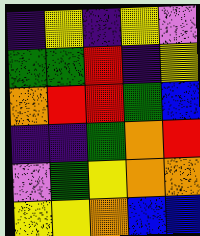[["indigo", "yellow", "indigo", "yellow", "violet"], ["green", "green", "red", "indigo", "yellow"], ["orange", "red", "red", "green", "blue"], ["indigo", "indigo", "green", "orange", "red"], ["violet", "green", "yellow", "orange", "orange"], ["yellow", "yellow", "orange", "blue", "blue"]]